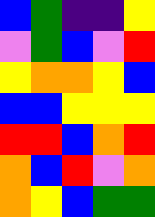[["blue", "green", "indigo", "indigo", "yellow"], ["violet", "green", "blue", "violet", "red"], ["yellow", "orange", "orange", "yellow", "blue"], ["blue", "blue", "yellow", "yellow", "yellow"], ["red", "red", "blue", "orange", "red"], ["orange", "blue", "red", "violet", "orange"], ["orange", "yellow", "blue", "green", "green"]]